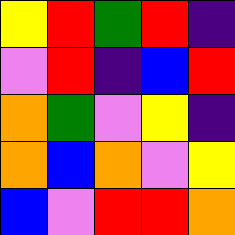[["yellow", "red", "green", "red", "indigo"], ["violet", "red", "indigo", "blue", "red"], ["orange", "green", "violet", "yellow", "indigo"], ["orange", "blue", "orange", "violet", "yellow"], ["blue", "violet", "red", "red", "orange"]]